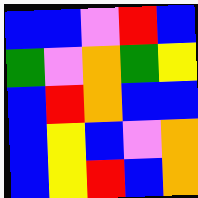[["blue", "blue", "violet", "red", "blue"], ["green", "violet", "orange", "green", "yellow"], ["blue", "red", "orange", "blue", "blue"], ["blue", "yellow", "blue", "violet", "orange"], ["blue", "yellow", "red", "blue", "orange"]]